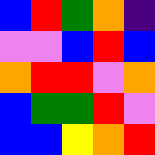[["blue", "red", "green", "orange", "indigo"], ["violet", "violet", "blue", "red", "blue"], ["orange", "red", "red", "violet", "orange"], ["blue", "green", "green", "red", "violet"], ["blue", "blue", "yellow", "orange", "red"]]